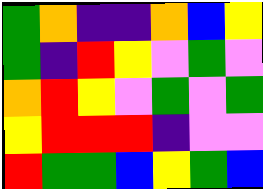[["green", "orange", "indigo", "indigo", "orange", "blue", "yellow"], ["green", "indigo", "red", "yellow", "violet", "green", "violet"], ["orange", "red", "yellow", "violet", "green", "violet", "green"], ["yellow", "red", "red", "red", "indigo", "violet", "violet"], ["red", "green", "green", "blue", "yellow", "green", "blue"]]